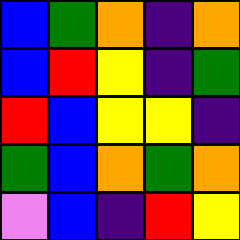[["blue", "green", "orange", "indigo", "orange"], ["blue", "red", "yellow", "indigo", "green"], ["red", "blue", "yellow", "yellow", "indigo"], ["green", "blue", "orange", "green", "orange"], ["violet", "blue", "indigo", "red", "yellow"]]